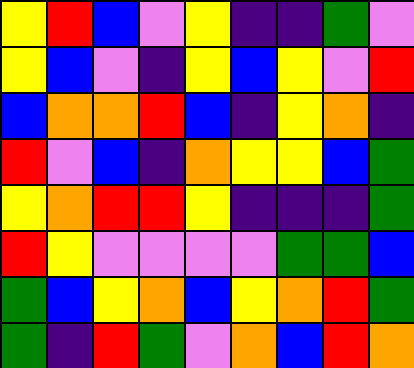[["yellow", "red", "blue", "violet", "yellow", "indigo", "indigo", "green", "violet"], ["yellow", "blue", "violet", "indigo", "yellow", "blue", "yellow", "violet", "red"], ["blue", "orange", "orange", "red", "blue", "indigo", "yellow", "orange", "indigo"], ["red", "violet", "blue", "indigo", "orange", "yellow", "yellow", "blue", "green"], ["yellow", "orange", "red", "red", "yellow", "indigo", "indigo", "indigo", "green"], ["red", "yellow", "violet", "violet", "violet", "violet", "green", "green", "blue"], ["green", "blue", "yellow", "orange", "blue", "yellow", "orange", "red", "green"], ["green", "indigo", "red", "green", "violet", "orange", "blue", "red", "orange"]]